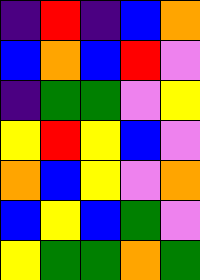[["indigo", "red", "indigo", "blue", "orange"], ["blue", "orange", "blue", "red", "violet"], ["indigo", "green", "green", "violet", "yellow"], ["yellow", "red", "yellow", "blue", "violet"], ["orange", "blue", "yellow", "violet", "orange"], ["blue", "yellow", "blue", "green", "violet"], ["yellow", "green", "green", "orange", "green"]]